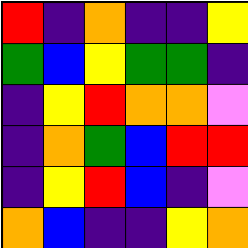[["red", "indigo", "orange", "indigo", "indigo", "yellow"], ["green", "blue", "yellow", "green", "green", "indigo"], ["indigo", "yellow", "red", "orange", "orange", "violet"], ["indigo", "orange", "green", "blue", "red", "red"], ["indigo", "yellow", "red", "blue", "indigo", "violet"], ["orange", "blue", "indigo", "indigo", "yellow", "orange"]]